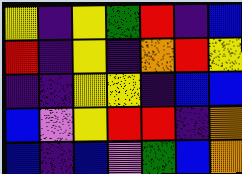[["yellow", "indigo", "yellow", "green", "red", "indigo", "blue"], ["red", "indigo", "yellow", "indigo", "orange", "red", "yellow"], ["indigo", "indigo", "yellow", "yellow", "indigo", "blue", "blue"], ["blue", "violet", "yellow", "red", "red", "indigo", "orange"], ["blue", "indigo", "blue", "violet", "green", "blue", "orange"]]